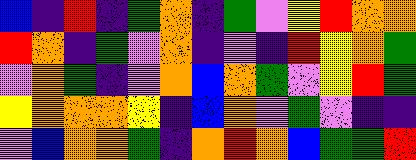[["blue", "indigo", "red", "indigo", "green", "orange", "indigo", "green", "violet", "yellow", "red", "orange", "orange"], ["red", "orange", "indigo", "green", "violet", "orange", "indigo", "violet", "indigo", "red", "yellow", "orange", "green"], ["violet", "orange", "green", "indigo", "violet", "orange", "blue", "orange", "green", "violet", "yellow", "red", "green"], ["yellow", "orange", "orange", "orange", "yellow", "indigo", "blue", "orange", "violet", "green", "violet", "indigo", "indigo"], ["violet", "blue", "orange", "orange", "green", "indigo", "orange", "red", "orange", "blue", "green", "green", "red"]]